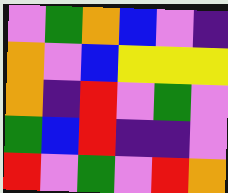[["violet", "green", "orange", "blue", "violet", "indigo"], ["orange", "violet", "blue", "yellow", "yellow", "yellow"], ["orange", "indigo", "red", "violet", "green", "violet"], ["green", "blue", "red", "indigo", "indigo", "violet"], ["red", "violet", "green", "violet", "red", "orange"]]